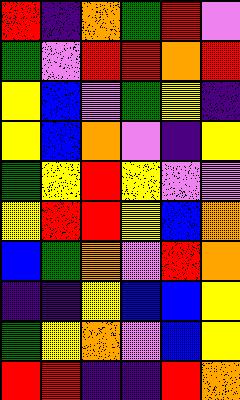[["red", "indigo", "orange", "green", "red", "violet"], ["green", "violet", "red", "red", "orange", "red"], ["yellow", "blue", "violet", "green", "yellow", "indigo"], ["yellow", "blue", "orange", "violet", "indigo", "yellow"], ["green", "yellow", "red", "yellow", "violet", "violet"], ["yellow", "red", "red", "yellow", "blue", "orange"], ["blue", "green", "orange", "violet", "red", "orange"], ["indigo", "indigo", "yellow", "blue", "blue", "yellow"], ["green", "yellow", "orange", "violet", "blue", "yellow"], ["red", "red", "indigo", "indigo", "red", "orange"]]